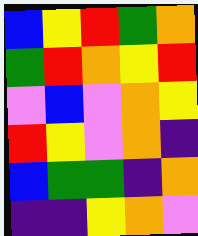[["blue", "yellow", "red", "green", "orange"], ["green", "red", "orange", "yellow", "red"], ["violet", "blue", "violet", "orange", "yellow"], ["red", "yellow", "violet", "orange", "indigo"], ["blue", "green", "green", "indigo", "orange"], ["indigo", "indigo", "yellow", "orange", "violet"]]